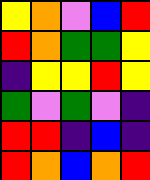[["yellow", "orange", "violet", "blue", "red"], ["red", "orange", "green", "green", "yellow"], ["indigo", "yellow", "yellow", "red", "yellow"], ["green", "violet", "green", "violet", "indigo"], ["red", "red", "indigo", "blue", "indigo"], ["red", "orange", "blue", "orange", "red"]]